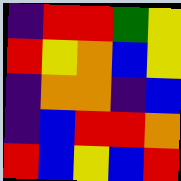[["indigo", "red", "red", "green", "yellow"], ["red", "yellow", "orange", "blue", "yellow"], ["indigo", "orange", "orange", "indigo", "blue"], ["indigo", "blue", "red", "red", "orange"], ["red", "blue", "yellow", "blue", "red"]]